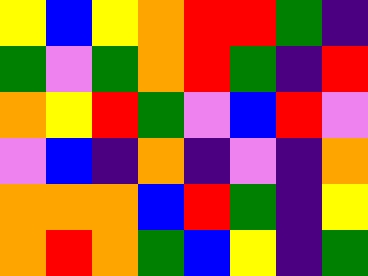[["yellow", "blue", "yellow", "orange", "red", "red", "green", "indigo"], ["green", "violet", "green", "orange", "red", "green", "indigo", "red"], ["orange", "yellow", "red", "green", "violet", "blue", "red", "violet"], ["violet", "blue", "indigo", "orange", "indigo", "violet", "indigo", "orange"], ["orange", "orange", "orange", "blue", "red", "green", "indigo", "yellow"], ["orange", "red", "orange", "green", "blue", "yellow", "indigo", "green"]]